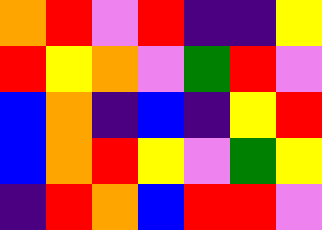[["orange", "red", "violet", "red", "indigo", "indigo", "yellow"], ["red", "yellow", "orange", "violet", "green", "red", "violet"], ["blue", "orange", "indigo", "blue", "indigo", "yellow", "red"], ["blue", "orange", "red", "yellow", "violet", "green", "yellow"], ["indigo", "red", "orange", "blue", "red", "red", "violet"]]